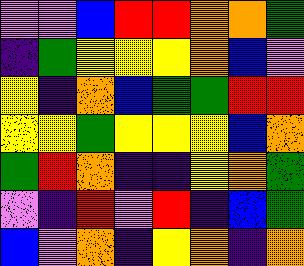[["violet", "violet", "blue", "red", "red", "orange", "orange", "green"], ["indigo", "green", "yellow", "yellow", "yellow", "orange", "blue", "violet"], ["yellow", "indigo", "orange", "blue", "green", "green", "red", "red"], ["yellow", "yellow", "green", "yellow", "yellow", "yellow", "blue", "orange"], ["green", "red", "orange", "indigo", "indigo", "yellow", "orange", "green"], ["violet", "indigo", "red", "violet", "red", "indigo", "blue", "green"], ["blue", "violet", "orange", "indigo", "yellow", "orange", "indigo", "orange"]]